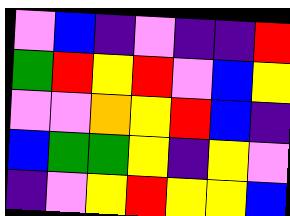[["violet", "blue", "indigo", "violet", "indigo", "indigo", "red"], ["green", "red", "yellow", "red", "violet", "blue", "yellow"], ["violet", "violet", "orange", "yellow", "red", "blue", "indigo"], ["blue", "green", "green", "yellow", "indigo", "yellow", "violet"], ["indigo", "violet", "yellow", "red", "yellow", "yellow", "blue"]]